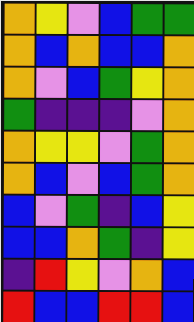[["orange", "yellow", "violet", "blue", "green", "green"], ["orange", "blue", "orange", "blue", "blue", "orange"], ["orange", "violet", "blue", "green", "yellow", "orange"], ["green", "indigo", "indigo", "indigo", "violet", "orange"], ["orange", "yellow", "yellow", "violet", "green", "orange"], ["orange", "blue", "violet", "blue", "green", "orange"], ["blue", "violet", "green", "indigo", "blue", "yellow"], ["blue", "blue", "orange", "green", "indigo", "yellow"], ["indigo", "red", "yellow", "violet", "orange", "blue"], ["red", "blue", "blue", "red", "red", "blue"]]